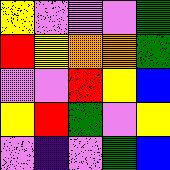[["yellow", "violet", "violet", "violet", "green"], ["red", "yellow", "orange", "orange", "green"], ["violet", "violet", "red", "yellow", "blue"], ["yellow", "red", "green", "violet", "yellow"], ["violet", "indigo", "violet", "green", "blue"]]